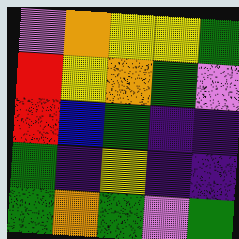[["violet", "orange", "yellow", "yellow", "green"], ["red", "yellow", "orange", "green", "violet"], ["red", "blue", "green", "indigo", "indigo"], ["green", "indigo", "yellow", "indigo", "indigo"], ["green", "orange", "green", "violet", "green"]]